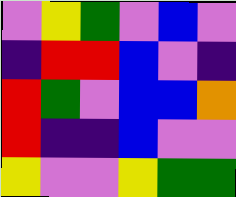[["violet", "yellow", "green", "violet", "blue", "violet"], ["indigo", "red", "red", "blue", "violet", "indigo"], ["red", "green", "violet", "blue", "blue", "orange"], ["red", "indigo", "indigo", "blue", "violet", "violet"], ["yellow", "violet", "violet", "yellow", "green", "green"]]